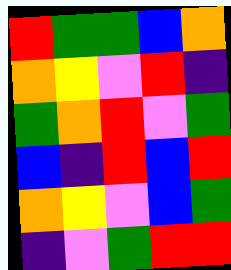[["red", "green", "green", "blue", "orange"], ["orange", "yellow", "violet", "red", "indigo"], ["green", "orange", "red", "violet", "green"], ["blue", "indigo", "red", "blue", "red"], ["orange", "yellow", "violet", "blue", "green"], ["indigo", "violet", "green", "red", "red"]]